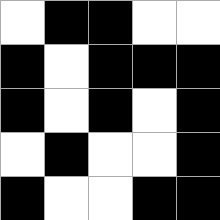[["white", "black", "black", "white", "white"], ["black", "white", "black", "black", "black"], ["black", "white", "black", "white", "black"], ["white", "black", "white", "white", "black"], ["black", "white", "white", "black", "black"]]